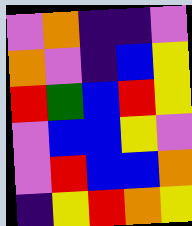[["violet", "orange", "indigo", "indigo", "violet"], ["orange", "violet", "indigo", "blue", "yellow"], ["red", "green", "blue", "red", "yellow"], ["violet", "blue", "blue", "yellow", "violet"], ["violet", "red", "blue", "blue", "orange"], ["indigo", "yellow", "red", "orange", "yellow"]]